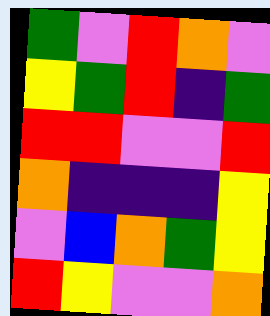[["green", "violet", "red", "orange", "violet"], ["yellow", "green", "red", "indigo", "green"], ["red", "red", "violet", "violet", "red"], ["orange", "indigo", "indigo", "indigo", "yellow"], ["violet", "blue", "orange", "green", "yellow"], ["red", "yellow", "violet", "violet", "orange"]]